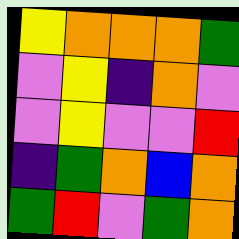[["yellow", "orange", "orange", "orange", "green"], ["violet", "yellow", "indigo", "orange", "violet"], ["violet", "yellow", "violet", "violet", "red"], ["indigo", "green", "orange", "blue", "orange"], ["green", "red", "violet", "green", "orange"]]